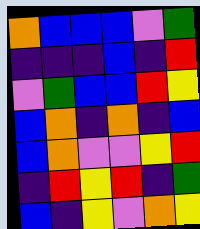[["orange", "blue", "blue", "blue", "violet", "green"], ["indigo", "indigo", "indigo", "blue", "indigo", "red"], ["violet", "green", "blue", "blue", "red", "yellow"], ["blue", "orange", "indigo", "orange", "indigo", "blue"], ["blue", "orange", "violet", "violet", "yellow", "red"], ["indigo", "red", "yellow", "red", "indigo", "green"], ["blue", "indigo", "yellow", "violet", "orange", "yellow"]]